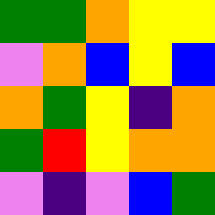[["green", "green", "orange", "yellow", "yellow"], ["violet", "orange", "blue", "yellow", "blue"], ["orange", "green", "yellow", "indigo", "orange"], ["green", "red", "yellow", "orange", "orange"], ["violet", "indigo", "violet", "blue", "green"]]